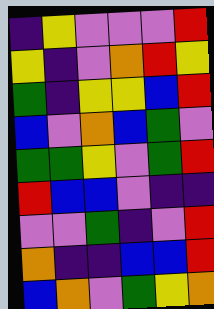[["indigo", "yellow", "violet", "violet", "violet", "red"], ["yellow", "indigo", "violet", "orange", "red", "yellow"], ["green", "indigo", "yellow", "yellow", "blue", "red"], ["blue", "violet", "orange", "blue", "green", "violet"], ["green", "green", "yellow", "violet", "green", "red"], ["red", "blue", "blue", "violet", "indigo", "indigo"], ["violet", "violet", "green", "indigo", "violet", "red"], ["orange", "indigo", "indigo", "blue", "blue", "red"], ["blue", "orange", "violet", "green", "yellow", "orange"]]